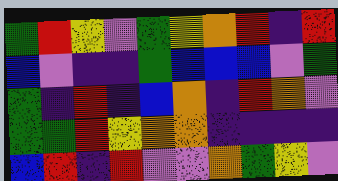[["green", "red", "yellow", "violet", "green", "yellow", "orange", "red", "indigo", "red"], ["blue", "violet", "indigo", "indigo", "green", "blue", "blue", "blue", "violet", "green"], ["green", "indigo", "red", "indigo", "blue", "orange", "indigo", "red", "orange", "violet"], ["green", "green", "red", "yellow", "orange", "orange", "indigo", "indigo", "indigo", "indigo"], ["blue", "red", "indigo", "red", "violet", "violet", "orange", "green", "yellow", "violet"]]